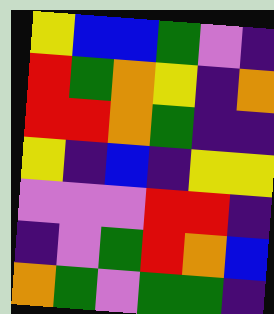[["yellow", "blue", "blue", "green", "violet", "indigo"], ["red", "green", "orange", "yellow", "indigo", "orange"], ["red", "red", "orange", "green", "indigo", "indigo"], ["yellow", "indigo", "blue", "indigo", "yellow", "yellow"], ["violet", "violet", "violet", "red", "red", "indigo"], ["indigo", "violet", "green", "red", "orange", "blue"], ["orange", "green", "violet", "green", "green", "indigo"]]